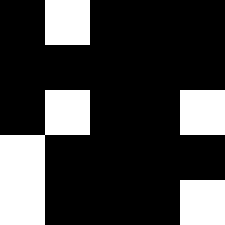[["black", "white", "black", "black", "black"], ["black", "black", "black", "black", "black"], ["black", "white", "black", "black", "white"], ["white", "black", "black", "black", "black"], ["white", "black", "black", "black", "white"]]